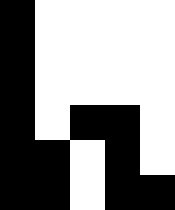[["black", "white", "white", "white", "white"], ["black", "white", "white", "white", "white"], ["black", "white", "white", "white", "white"], ["black", "white", "black", "black", "white"], ["black", "black", "white", "black", "white"], ["black", "black", "white", "black", "black"]]